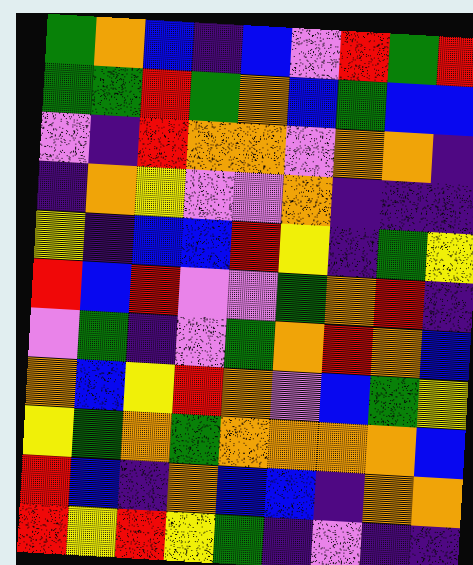[["green", "orange", "blue", "indigo", "blue", "violet", "red", "green", "red"], ["green", "green", "red", "green", "orange", "blue", "green", "blue", "blue"], ["violet", "indigo", "red", "orange", "orange", "violet", "orange", "orange", "indigo"], ["indigo", "orange", "yellow", "violet", "violet", "orange", "indigo", "indigo", "indigo"], ["yellow", "indigo", "blue", "blue", "red", "yellow", "indigo", "green", "yellow"], ["red", "blue", "red", "violet", "violet", "green", "orange", "red", "indigo"], ["violet", "green", "indigo", "violet", "green", "orange", "red", "orange", "blue"], ["orange", "blue", "yellow", "red", "orange", "violet", "blue", "green", "yellow"], ["yellow", "green", "orange", "green", "orange", "orange", "orange", "orange", "blue"], ["red", "blue", "indigo", "orange", "blue", "blue", "indigo", "orange", "orange"], ["red", "yellow", "red", "yellow", "green", "indigo", "violet", "indigo", "indigo"]]